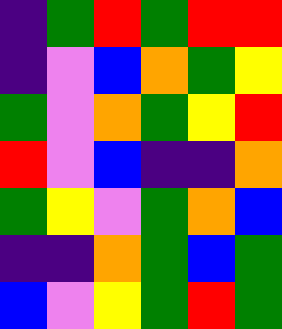[["indigo", "green", "red", "green", "red", "red"], ["indigo", "violet", "blue", "orange", "green", "yellow"], ["green", "violet", "orange", "green", "yellow", "red"], ["red", "violet", "blue", "indigo", "indigo", "orange"], ["green", "yellow", "violet", "green", "orange", "blue"], ["indigo", "indigo", "orange", "green", "blue", "green"], ["blue", "violet", "yellow", "green", "red", "green"]]